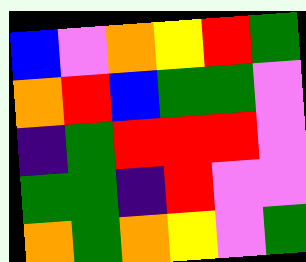[["blue", "violet", "orange", "yellow", "red", "green"], ["orange", "red", "blue", "green", "green", "violet"], ["indigo", "green", "red", "red", "red", "violet"], ["green", "green", "indigo", "red", "violet", "violet"], ["orange", "green", "orange", "yellow", "violet", "green"]]